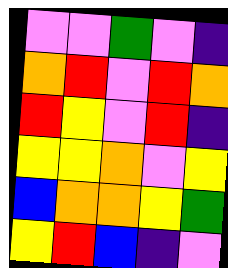[["violet", "violet", "green", "violet", "indigo"], ["orange", "red", "violet", "red", "orange"], ["red", "yellow", "violet", "red", "indigo"], ["yellow", "yellow", "orange", "violet", "yellow"], ["blue", "orange", "orange", "yellow", "green"], ["yellow", "red", "blue", "indigo", "violet"]]